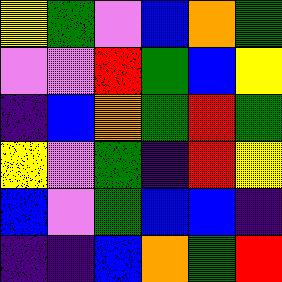[["yellow", "green", "violet", "blue", "orange", "green"], ["violet", "violet", "red", "green", "blue", "yellow"], ["indigo", "blue", "orange", "green", "red", "green"], ["yellow", "violet", "green", "indigo", "red", "yellow"], ["blue", "violet", "green", "blue", "blue", "indigo"], ["indigo", "indigo", "blue", "orange", "green", "red"]]